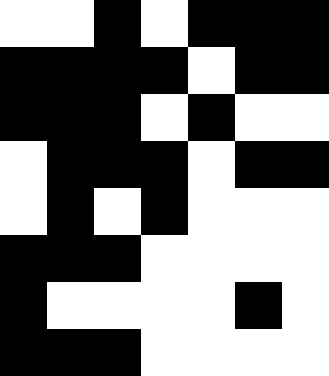[["white", "white", "black", "white", "black", "black", "black"], ["black", "black", "black", "black", "white", "black", "black"], ["black", "black", "black", "white", "black", "white", "white"], ["white", "black", "black", "black", "white", "black", "black"], ["white", "black", "white", "black", "white", "white", "white"], ["black", "black", "black", "white", "white", "white", "white"], ["black", "white", "white", "white", "white", "black", "white"], ["black", "black", "black", "white", "white", "white", "white"]]